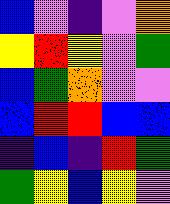[["blue", "violet", "indigo", "violet", "orange"], ["yellow", "red", "yellow", "violet", "green"], ["blue", "green", "orange", "violet", "violet"], ["blue", "red", "red", "blue", "blue"], ["indigo", "blue", "indigo", "red", "green"], ["green", "yellow", "blue", "yellow", "violet"]]